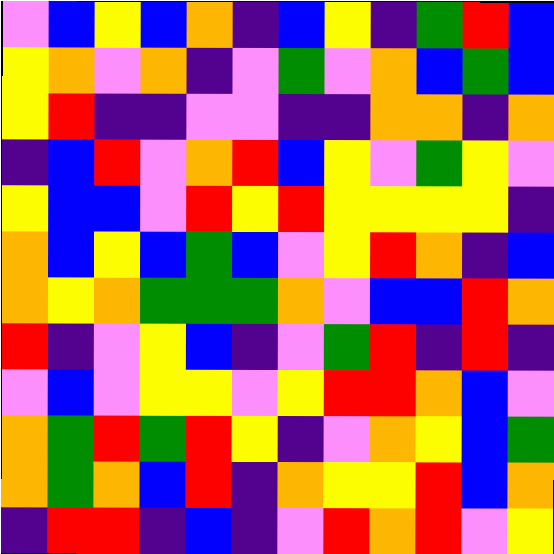[["violet", "blue", "yellow", "blue", "orange", "indigo", "blue", "yellow", "indigo", "green", "red", "blue"], ["yellow", "orange", "violet", "orange", "indigo", "violet", "green", "violet", "orange", "blue", "green", "blue"], ["yellow", "red", "indigo", "indigo", "violet", "violet", "indigo", "indigo", "orange", "orange", "indigo", "orange"], ["indigo", "blue", "red", "violet", "orange", "red", "blue", "yellow", "violet", "green", "yellow", "violet"], ["yellow", "blue", "blue", "violet", "red", "yellow", "red", "yellow", "yellow", "yellow", "yellow", "indigo"], ["orange", "blue", "yellow", "blue", "green", "blue", "violet", "yellow", "red", "orange", "indigo", "blue"], ["orange", "yellow", "orange", "green", "green", "green", "orange", "violet", "blue", "blue", "red", "orange"], ["red", "indigo", "violet", "yellow", "blue", "indigo", "violet", "green", "red", "indigo", "red", "indigo"], ["violet", "blue", "violet", "yellow", "yellow", "violet", "yellow", "red", "red", "orange", "blue", "violet"], ["orange", "green", "red", "green", "red", "yellow", "indigo", "violet", "orange", "yellow", "blue", "green"], ["orange", "green", "orange", "blue", "red", "indigo", "orange", "yellow", "yellow", "red", "blue", "orange"], ["indigo", "red", "red", "indigo", "blue", "indigo", "violet", "red", "orange", "red", "violet", "yellow"]]